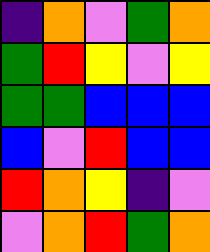[["indigo", "orange", "violet", "green", "orange"], ["green", "red", "yellow", "violet", "yellow"], ["green", "green", "blue", "blue", "blue"], ["blue", "violet", "red", "blue", "blue"], ["red", "orange", "yellow", "indigo", "violet"], ["violet", "orange", "red", "green", "orange"]]